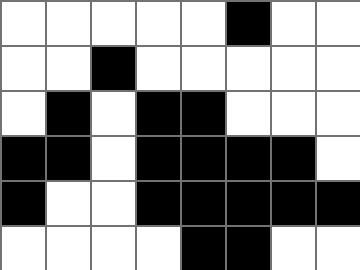[["white", "white", "white", "white", "white", "black", "white", "white"], ["white", "white", "black", "white", "white", "white", "white", "white"], ["white", "black", "white", "black", "black", "white", "white", "white"], ["black", "black", "white", "black", "black", "black", "black", "white"], ["black", "white", "white", "black", "black", "black", "black", "black"], ["white", "white", "white", "white", "black", "black", "white", "white"]]